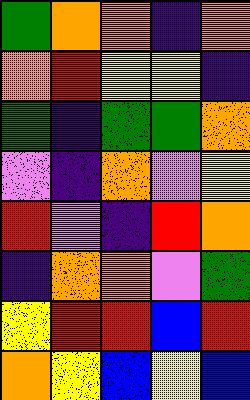[["green", "orange", "orange", "indigo", "orange"], ["orange", "red", "yellow", "yellow", "indigo"], ["green", "indigo", "green", "green", "orange"], ["violet", "indigo", "orange", "violet", "yellow"], ["red", "violet", "indigo", "red", "orange"], ["indigo", "orange", "orange", "violet", "green"], ["yellow", "red", "red", "blue", "red"], ["orange", "yellow", "blue", "yellow", "blue"]]